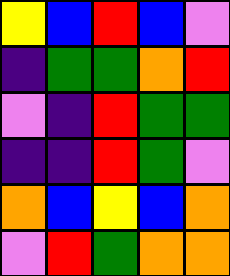[["yellow", "blue", "red", "blue", "violet"], ["indigo", "green", "green", "orange", "red"], ["violet", "indigo", "red", "green", "green"], ["indigo", "indigo", "red", "green", "violet"], ["orange", "blue", "yellow", "blue", "orange"], ["violet", "red", "green", "orange", "orange"]]